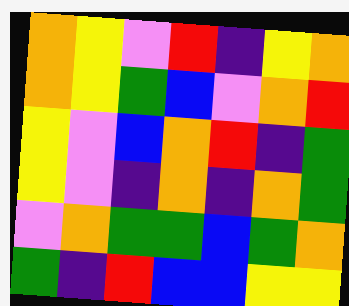[["orange", "yellow", "violet", "red", "indigo", "yellow", "orange"], ["orange", "yellow", "green", "blue", "violet", "orange", "red"], ["yellow", "violet", "blue", "orange", "red", "indigo", "green"], ["yellow", "violet", "indigo", "orange", "indigo", "orange", "green"], ["violet", "orange", "green", "green", "blue", "green", "orange"], ["green", "indigo", "red", "blue", "blue", "yellow", "yellow"]]